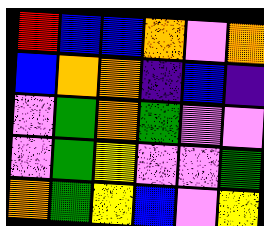[["red", "blue", "blue", "orange", "violet", "orange"], ["blue", "orange", "orange", "indigo", "blue", "indigo"], ["violet", "green", "orange", "green", "violet", "violet"], ["violet", "green", "yellow", "violet", "violet", "green"], ["orange", "green", "yellow", "blue", "violet", "yellow"]]